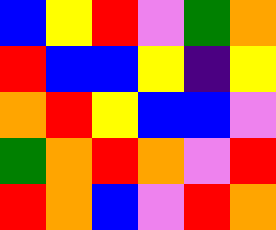[["blue", "yellow", "red", "violet", "green", "orange"], ["red", "blue", "blue", "yellow", "indigo", "yellow"], ["orange", "red", "yellow", "blue", "blue", "violet"], ["green", "orange", "red", "orange", "violet", "red"], ["red", "orange", "blue", "violet", "red", "orange"]]